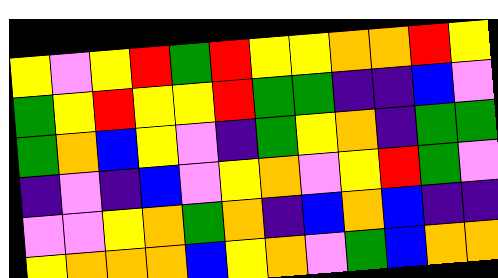[["yellow", "violet", "yellow", "red", "green", "red", "yellow", "yellow", "orange", "orange", "red", "yellow"], ["green", "yellow", "red", "yellow", "yellow", "red", "green", "green", "indigo", "indigo", "blue", "violet"], ["green", "orange", "blue", "yellow", "violet", "indigo", "green", "yellow", "orange", "indigo", "green", "green"], ["indigo", "violet", "indigo", "blue", "violet", "yellow", "orange", "violet", "yellow", "red", "green", "violet"], ["violet", "violet", "yellow", "orange", "green", "orange", "indigo", "blue", "orange", "blue", "indigo", "indigo"], ["yellow", "orange", "orange", "orange", "blue", "yellow", "orange", "violet", "green", "blue", "orange", "orange"]]